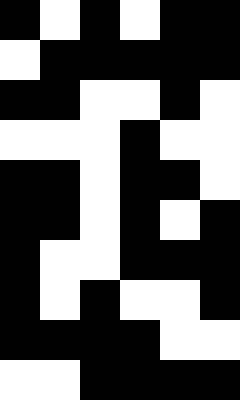[["black", "white", "black", "white", "black", "black"], ["white", "black", "black", "black", "black", "black"], ["black", "black", "white", "white", "black", "white"], ["white", "white", "white", "black", "white", "white"], ["black", "black", "white", "black", "black", "white"], ["black", "black", "white", "black", "white", "black"], ["black", "white", "white", "black", "black", "black"], ["black", "white", "black", "white", "white", "black"], ["black", "black", "black", "black", "white", "white"], ["white", "white", "black", "black", "black", "black"]]